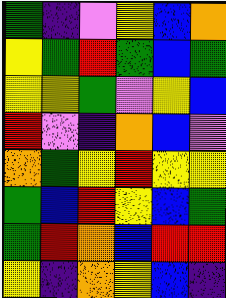[["green", "indigo", "violet", "yellow", "blue", "orange"], ["yellow", "green", "red", "green", "blue", "green"], ["yellow", "yellow", "green", "violet", "yellow", "blue"], ["red", "violet", "indigo", "orange", "blue", "violet"], ["orange", "green", "yellow", "red", "yellow", "yellow"], ["green", "blue", "red", "yellow", "blue", "green"], ["green", "red", "orange", "blue", "red", "red"], ["yellow", "indigo", "orange", "yellow", "blue", "indigo"]]